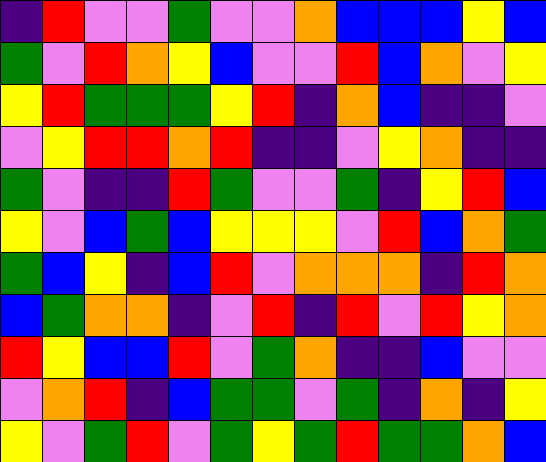[["indigo", "red", "violet", "violet", "green", "violet", "violet", "orange", "blue", "blue", "blue", "yellow", "blue"], ["green", "violet", "red", "orange", "yellow", "blue", "violet", "violet", "red", "blue", "orange", "violet", "yellow"], ["yellow", "red", "green", "green", "green", "yellow", "red", "indigo", "orange", "blue", "indigo", "indigo", "violet"], ["violet", "yellow", "red", "red", "orange", "red", "indigo", "indigo", "violet", "yellow", "orange", "indigo", "indigo"], ["green", "violet", "indigo", "indigo", "red", "green", "violet", "violet", "green", "indigo", "yellow", "red", "blue"], ["yellow", "violet", "blue", "green", "blue", "yellow", "yellow", "yellow", "violet", "red", "blue", "orange", "green"], ["green", "blue", "yellow", "indigo", "blue", "red", "violet", "orange", "orange", "orange", "indigo", "red", "orange"], ["blue", "green", "orange", "orange", "indigo", "violet", "red", "indigo", "red", "violet", "red", "yellow", "orange"], ["red", "yellow", "blue", "blue", "red", "violet", "green", "orange", "indigo", "indigo", "blue", "violet", "violet"], ["violet", "orange", "red", "indigo", "blue", "green", "green", "violet", "green", "indigo", "orange", "indigo", "yellow"], ["yellow", "violet", "green", "red", "violet", "green", "yellow", "green", "red", "green", "green", "orange", "blue"]]